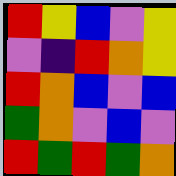[["red", "yellow", "blue", "violet", "yellow"], ["violet", "indigo", "red", "orange", "yellow"], ["red", "orange", "blue", "violet", "blue"], ["green", "orange", "violet", "blue", "violet"], ["red", "green", "red", "green", "orange"]]